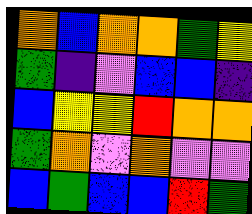[["orange", "blue", "orange", "orange", "green", "yellow"], ["green", "indigo", "violet", "blue", "blue", "indigo"], ["blue", "yellow", "yellow", "red", "orange", "orange"], ["green", "orange", "violet", "orange", "violet", "violet"], ["blue", "green", "blue", "blue", "red", "green"]]